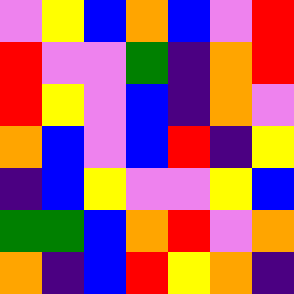[["violet", "yellow", "blue", "orange", "blue", "violet", "red"], ["red", "violet", "violet", "green", "indigo", "orange", "red"], ["red", "yellow", "violet", "blue", "indigo", "orange", "violet"], ["orange", "blue", "violet", "blue", "red", "indigo", "yellow"], ["indigo", "blue", "yellow", "violet", "violet", "yellow", "blue"], ["green", "green", "blue", "orange", "red", "violet", "orange"], ["orange", "indigo", "blue", "red", "yellow", "orange", "indigo"]]